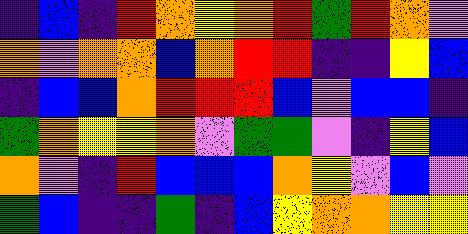[["indigo", "blue", "indigo", "red", "orange", "yellow", "orange", "red", "green", "red", "orange", "violet"], ["orange", "violet", "orange", "orange", "blue", "orange", "red", "red", "indigo", "indigo", "yellow", "blue"], ["indigo", "blue", "blue", "orange", "red", "red", "red", "blue", "violet", "blue", "blue", "indigo"], ["green", "orange", "yellow", "yellow", "orange", "violet", "green", "green", "violet", "indigo", "yellow", "blue"], ["orange", "violet", "indigo", "red", "blue", "blue", "blue", "orange", "yellow", "violet", "blue", "violet"], ["green", "blue", "indigo", "indigo", "green", "indigo", "blue", "yellow", "orange", "orange", "yellow", "yellow"]]